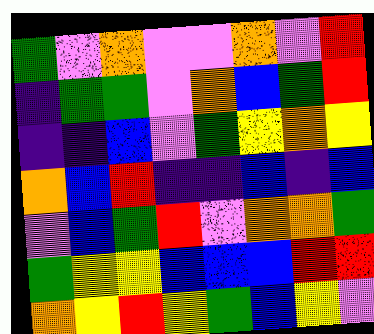[["green", "violet", "orange", "violet", "violet", "orange", "violet", "red"], ["indigo", "green", "green", "violet", "orange", "blue", "green", "red"], ["indigo", "indigo", "blue", "violet", "green", "yellow", "orange", "yellow"], ["orange", "blue", "red", "indigo", "indigo", "blue", "indigo", "blue"], ["violet", "blue", "green", "red", "violet", "orange", "orange", "green"], ["green", "yellow", "yellow", "blue", "blue", "blue", "red", "red"], ["orange", "yellow", "red", "yellow", "green", "blue", "yellow", "violet"]]